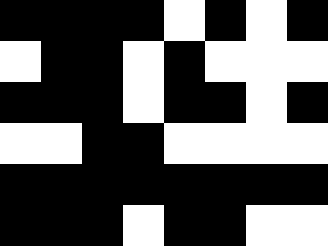[["black", "black", "black", "black", "white", "black", "white", "black"], ["white", "black", "black", "white", "black", "white", "white", "white"], ["black", "black", "black", "white", "black", "black", "white", "black"], ["white", "white", "black", "black", "white", "white", "white", "white"], ["black", "black", "black", "black", "black", "black", "black", "black"], ["black", "black", "black", "white", "black", "black", "white", "white"]]